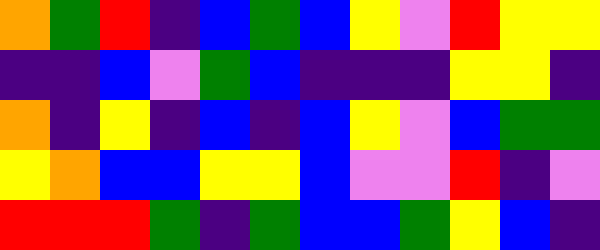[["orange", "green", "red", "indigo", "blue", "green", "blue", "yellow", "violet", "red", "yellow", "yellow"], ["indigo", "indigo", "blue", "violet", "green", "blue", "indigo", "indigo", "indigo", "yellow", "yellow", "indigo"], ["orange", "indigo", "yellow", "indigo", "blue", "indigo", "blue", "yellow", "violet", "blue", "green", "green"], ["yellow", "orange", "blue", "blue", "yellow", "yellow", "blue", "violet", "violet", "red", "indigo", "violet"], ["red", "red", "red", "green", "indigo", "green", "blue", "blue", "green", "yellow", "blue", "indigo"]]